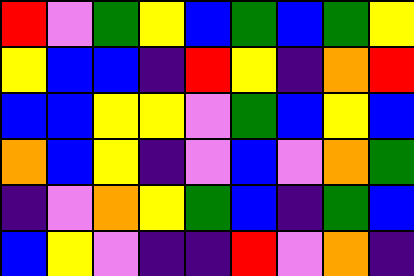[["red", "violet", "green", "yellow", "blue", "green", "blue", "green", "yellow"], ["yellow", "blue", "blue", "indigo", "red", "yellow", "indigo", "orange", "red"], ["blue", "blue", "yellow", "yellow", "violet", "green", "blue", "yellow", "blue"], ["orange", "blue", "yellow", "indigo", "violet", "blue", "violet", "orange", "green"], ["indigo", "violet", "orange", "yellow", "green", "blue", "indigo", "green", "blue"], ["blue", "yellow", "violet", "indigo", "indigo", "red", "violet", "orange", "indigo"]]